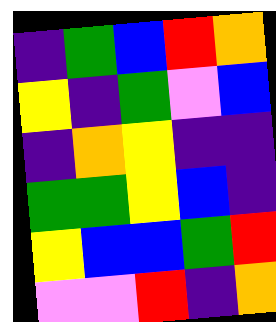[["indigo", "green", "blue", "red", "orange"], ["yellow", "indigo", "green", "violet", "blue"], ["indigo", "orange", "yellow", "indigo", "indigo"], ["green", "green", "yellow", "blue", "indigo"], ["yellow", "blue", "blue", "green", "red"], ["violet", "violet", "red", "indigo", "orange"]]